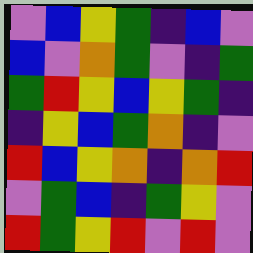[["violet", "blue", "yellow", "green", "indigo", "blue", "violet"], ["blue", "violet", "orange", "green", "violet", "indigo", "green"], ["green", "red", "yellow", "blue", "yellow", "green", "indigo"], ["indigo", "yellow", "blue", "green", "orange", "indigo", "violet"], ["red", "blue", "yellow", "orange", "indigo", "orange", "red"], ["violet", "green", "blue", "indigo", "green", "yellow", "violet"], ["red", "green", "yellow", "red", "violet", "red", "violet"]]